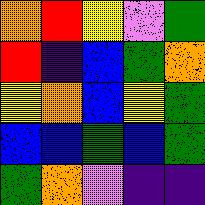[["orange", "red", "yellow", "violet", "green"], ["red", "indigo", "blue", "green", "orange"], ["yellow", "orange", "blue", "yellow", "green"], ["blue", "blue", "green", "blue", "green"], ["green", "orange", "violet", "indigo", "indigo"]]